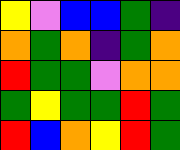[["yellow", "violet", "blue", "blue", "green", "indigo"], ["orange", "green", "orange", "indigo", "green", "orange"], ["red", "green", "green", "violet", "orange", "orange"], ["green", "yellow", "green", "green", "red", "green"], ["red", "blue", "orange", "yellow", "red", "green"]]